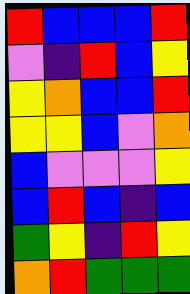[["red", "blue", "blue", "blue", "red"], ["violet", "indigo", "red", "blue", "yellow"], ["yellow", "orange", "blue", "blue", "red"], ["yellow", "yellow", "blue", "violet", "orange"], ["blue", "violet", "violet", "violet", "yellow"], ["blue", "red", "blue", "indigo", "blue"], ["green", "yellow", "indigo", "red", "yellow"], ["orange", "red", "green", "green", "green"]]